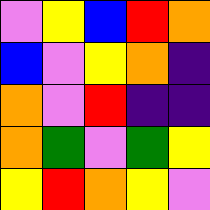[["violet", "yellow", "blue", "red", "orange"], ["blue", "violet", "yellow", "orange", "indigo"], ["orange", "violet", "red", "indigo", "indigo"], ["orange", "green", "violet", "green", "yellow"], ["yellow", "red", "orange", "yellow", "violet"]]